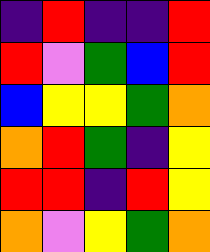[["indigo", "red", "indigo", "indigo", "red"], ["red", "violet", "green", "blue", "red"], ["blue", "yellow", "yellow", "green", "orange"], ["orange", "red", "green", "indigo", "yellow"], ["red", "red", "indigo", "red", "yellow"], ["orange", "violet", "yellow", "green", "orange"]]